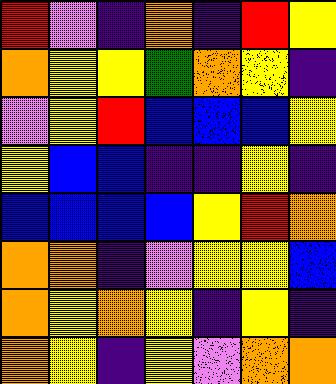[["red", "violet", "indigo", "orange", "indigo", "red", "yellow"], ["orange", "yellow", "yellow", "green", "orange", "yellow", "indigo"], ["violet", "yellow", "red", "blue", "blue", "blue", "yellow"], ["yellow", "blue", "blue", "indigo", "indigo", "yellow", "indigo"], ["blue", "blue", "blue", "blue", "yellow", "red", "orange"], ["orange", "orange", "indigo", "violet", "yellow", "yellow", "blue"], ["orange", "yellow", "orange", "yellow", "indigo", "yellow", "indigo"], ["orange", "yellow", "indigo", "yellow", "violet", "orange", "orange"]]